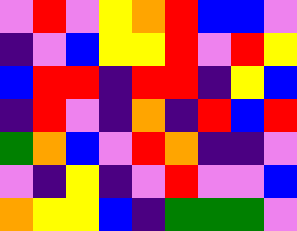[["violet", "red", "violet", "yellow", "orange", "red", "blue", "blue", "violet"], ["indigo", "violet", "blue", "yellow", "yellow", "red", "violet", "red", "yellow"], ["blue", "red", "red", "indigo", "red", "red", "indigo", "yellow", "blue"], ["indigo", "red", "violet", "indigo", "orange", "indigo", "red", "blue", "red"], ["green", "orange", "blue", "violet", "red", "orange", "indigo", "indigo", "violet"], ["violet", "indigo", "yellow", "indigo", "violet", "red", "violet", "violet", "blue"], ["orange", "yellow", "yellow", "blue", "indigo", "green", "green", "green", "violet"]]